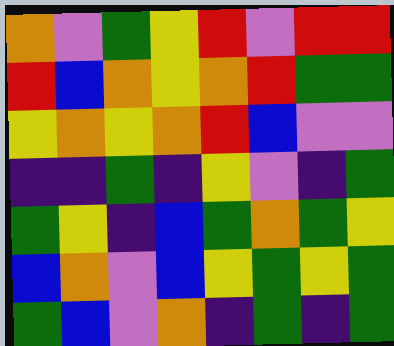[["orange", "violet", "green", "yellow", "red", "violet", "red", "red"], ["red", "blue", "orange", "yellow", "orange", "red", "green", "green"], ["yellow", "orange", "yellow", "orange", "red", "blue", "violet", "violet"], ["indigo", "indigo", "green", "indigo", "yellow", "violet", "indigo", "green"], ["green", "yellow", "indigo", "blue", "green", "orange", "green", "yellow"], ["blue", "orange", "violet", "blue", "yellow", "green", "yellow", "green"], ["green", "blue", "violet", "orange", "indigo", "green", "indigo", "green"]]